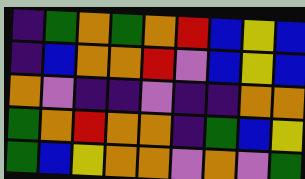[["indigo", "green", "orange", "green", "orange", "red", "blue", "yellow", "blue"], ["indigo", "blue", "orange", "orange", "red", "violet", "blue", "yellow", "blue"], ["orange", "violet", "indigo", "indigo", "violet", "indigo", "indigo", "orange", "orange"], ["green", "orange", "red", "orange", "orange", "indigo", "green", "blue", "yellow"], ["green", "blue", "yellow", "orange", "orange", "violet", "orange", "violet", "green"]]